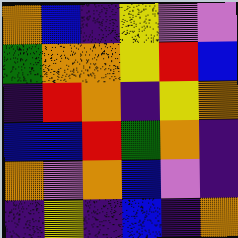[["orange", "blue", "indigo", "yellow", "violet", "violet"], ["green", "orange", "orange", "yellow", "red", "blue"], ["indigo", "red", "orange", "indigo", "yellow", "orange"], ["blue", "blue", "red", "green", "orange", "indigo"], ["orange", "violet", "orange", "blue", "violet", "indigo"], ["indigo", "yellow", "indigo", "blue", "indigo", "orange"]]